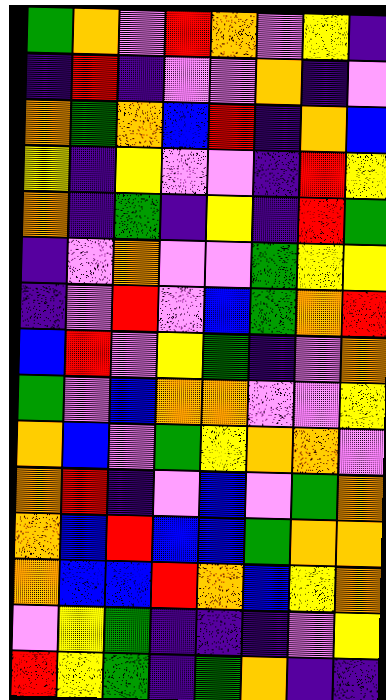[["green", "orange", "violet", "red", "orange", "violet", "yellow", "indigo"], ["indigo", "red", "indigo", "violet", "violet", "orange", "indigo", "violet"], ["orange", "green", "orange", "blue", "red", "indigo", "orange", "blue"], ["yellow", "indigo", "yellow", "violet", "violet", "indigo", "red", "yellow"], ["orange", "indigo", "green", "indigo", "yellow", "indigo", "red", "green"], ["indigo", "violet", "orange", "violet", "violet", "green", "yellow", "yellow"], ["indigo", "violet", "red", "violet", "blue", "green", "orange", "red"], ["blue", "red", "violet", "yellow", "green", "indigo", "violet", "orange"], ["green", "violet", "blue", "orange", "orange", "violet", "violet", "yellow"], ["orange", "blue", "violet", "green", "yellow", "orange", "orange", "violet"], ["orange", "red", "indigo", "violet", "blue", "violet", "green", "orange"], ["orange", "blue", "red", "blue", "blue", "green", "orange", "orange"], ["orange", "blue", "blue", "red", "orange", "blue", "yellow", "orange"], ["violet", "yellow", "green", "indigo", "indigo", "indigo", "violet", "yellow"], ["red", "yellow", "green", "indigo", "green", "orange", "indigo", "indigo"]]